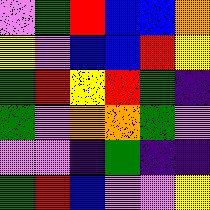[["violet", "green", "red", "blue", "blue", "orange"], ["yellow", "violet", "blue", "blue", "red", "yellow"], ["green", "red", "yellow", "red", "green", "indigo"], ["green", "violet", "orange", "orange", "green", "violet"], ["violet", "violet", "indigo", "green", "indigo", "indigo"], ["green", "red", "blue", "violet", "violet", "yellow"]]